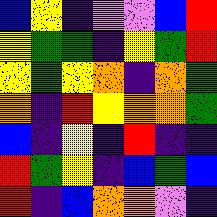[["blue", "yellow", "indigo", "violet", "violet", "blue", "red"], ["yellow", "green", "green", "indigo", "yellow", "green", "red"], ["yellow", "green", "yellow", "orange", "indigo", "orange", "green"], ["orange", "indigo", "red", "yellow", "orange", "orange", "green"], ["blue", "indigo", "yellow", "indigo", "red", "indigo", "indigo"], ["red", "green", "yellow", "indigo", "blue", "green", "blue"], ["red", "indigo", "blue", "orange", "orange", "violet", "indigo"]]